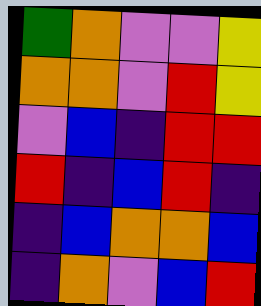[["green", "orange", "violet", "violet", "yellow"], ["orange", "orange", "violet", "red", "yellow"], ["violet", "blue", "indigo", "red", "red"], ["red", "indigo", "blue", "red", "indigo"], ["indigo", "blue", "orange", "orange", "blue"], ["indigo", "orange", "violet", "blue", "red"]]